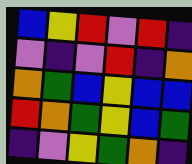[["blue", "yellow", "red", "violet", "red", "indigo"], ["violet", "indigo", "violet", "red", "indigo", "orange"], ["orange", "green", "blue", "yellow", "blue", "blue"], ["red", "orange", "green", "yellow", "blue", "green"], ["indigo", "violet", "yellow", "green", "orange", "indigo"]]